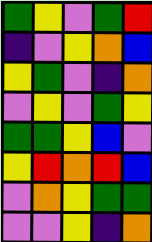[["green", "yellow", "violet", "green", "red"], ["indigo", "violet", "yellow", "orange", "blue"], ["yellow", "green", "violet", "indigo", "orange"], ["violet", "yellow", "violet", "green", "yellow"], ["green", "green", "yellow", "blue", "violet"], ["yellow", "red", "orange", "red", "blue"], ["violet", "orange", "yellow", "green", "green"], ["violet", "violet", "yellow", "indigo", "orange"]]